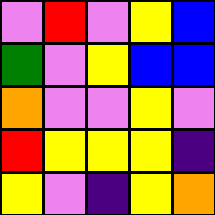[["violet", "red", "violet", "yellow", "blue"], ["green", "violet", "yellow", "blue", "blue"], ["orange", "violet", "violet", "yellow", "violet"], ["red", "yellow", "yellow", "yellow", "indigo"], ["yellow", "violet", "indigo", "yellow", "orange"]]